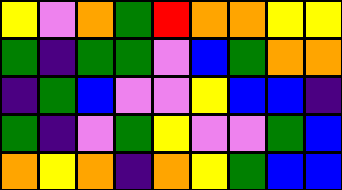[["yellow", "violet", "orange", "green", "red", "orange", "orange", "yellow", "yellow"], ["green", "indigo", "green", "green", "violet", "blue", "green", "orange", "orange"], ["indigo", "green", "blue", "violet", "violet", "yellow", "blue", "blue", "indigo"], ["green", "indigo", "violet", "green", "yellow", "violet", "violet", "green", "blue"], ["orange", "yellow", "orange", "indigo", "orange", "yellow", "green", "blue", "blue"]]